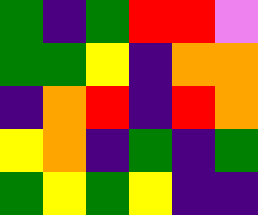[["green", "indigo", "green", "red", "red", "violet"], ["green", "green", "yellow", "indigo", "orange", "orange"], ["indigo", "orange", "red", "indigo", "red", "orange"], ["yellow", "orange", "indigo", "green", "indigo", "green"], ["green", "yellow", "green", "yellow", "indigo", "indigo"]]